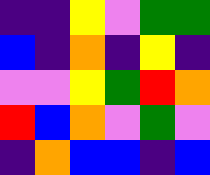[["indigo", "indigo", "yellow", "violet", "green", "green"], ["blue", "indigo", "orange", "indigo", "yellow", "indigo"], ["violet", "violet", "yellow", "green", "red", "orange"], ["red", "blue", "orange", "violet", "green", "violet"], ["indigo", "orange", "blue", "blue", "indigo", "blue"]]